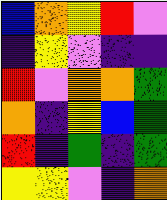[["blue", "orange", "yellow", "red", "violet"], ["indigo", "yellow", "violet", "indigo", "indigo"], ["red", "violet", "orange", "orange", "green"], ["orange", "indigo", "yellow", "blue", "green"], ["red", "indigo", "green", "indigo", "green"], ["yellow", "yellow", "violet", "indigo", "orange"]]